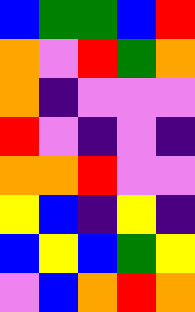[["blue", "green", "green", "blue", "red"], ["orange", "violet", "red", "green", "orange"], ["orange", "indigo", "violet", "violet", "violet"], ["red", "violet", "indigo", "violet", "indigo"], ["orange", "orange", "red", "violet", "violet"], ["yellow", "blue", "indigo", "yellow", "indigo"], ["blue", "yellow", "blue", "green", "yellow"], ["violet", "blue", "orange", "red", "orange"]]